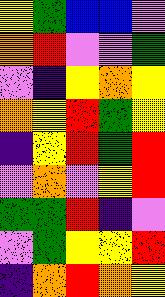[["yellow", "green", "blue", "blue", "violet"], ["orange", "red", "violet", "violet", "green"], ["violet", "indigo", "yellow", "orange", "yellow"], ["orange", "yellow", "red", "green", "yellow"], ["indigo", "yellow", "red", "green", "red"], ["violet", "orange", "violet", "yellow", "red"], ["green", "green", "red", "indigo", "violet"], ["violet", "green", "yellow", "yellow", "red"], ["indigo", "orange", "red", "orange", "yellow"]]